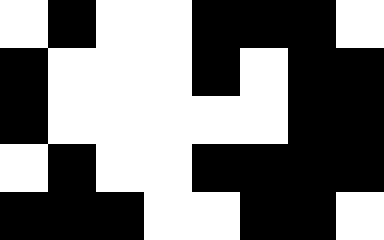[["white", "black", "white", "white", "black", "black", "black", "white"], ["black", "white", "white", "white", "black", "white", "black", "black"], ["black", "white", "white", "white", "white", "white", "black", "black"], ["white", "black", "white", "white", "black", "black", "black", "black"], ["black", "black", "black", "white", "white", "black", "black", "white"]]